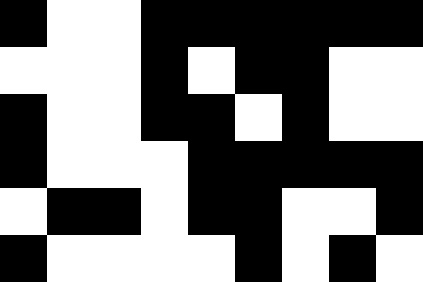[["black", "white", "white", "black", "black", "black", "black", "black", "black"], ["white", "white", "white", "black", "white", "black", "black", "white", "white"], ["black", "white", "white", "black", "black", "white", "black", "white", "white"], ["black", "white", "white", "white", "black", "black", "black", "black", "black"], ["white", "black", "black", "white", "black", "black", "white", "white", "black"], ["black", "white", "white", "white", "white", "black", "white", "black", "white"]]